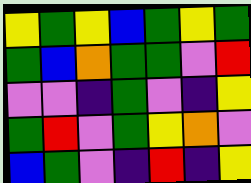[["yellow", "green", "yellow", "blue", "green", "yellow", "green"], ["green", "blue", "orange", "green", "green", "violet", "red"], ["violet", "violet", "indigo", "green", "violet", "indigo", "yellow"], ["green", "red", "violet", "green", "yellow", "orange", "violet"], ["blue", "green", "violet", "indigo", "red", "indigo", "yellow"]]